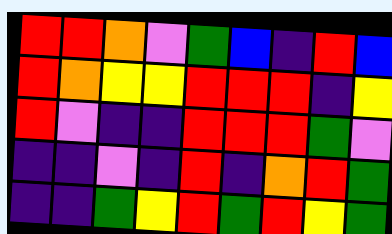[["red", "red", "orange", "violet", "green", "blue", "indigo", "red", "blue"], ["red", "orange", "yellow", "yellow", "red", "red", "red", "indigo", "yellow"], ["red", "violet", "indigo", "indigo", "red", "red", "red", "green", "violet"], ["indigo", "indigo", "violet", "indigo", "red", "indigo", "orange", "red", "green"], ["indigo", "indigo", "green", "yellow", "red", "green", "red", "yellow", "green"]]